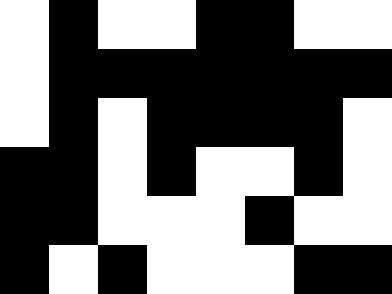[["white", "black", "white", "white", "black", "black", "white", "white"], ["white", "black", "black", "black", "black", "black", "black", "black"], ["white", "black", "white", "black", "black", "black", "black", "white"], ["black", "black", "white", "black", "white", "white", "black", "white"], ["black", "black", "white", "white", "white", "black", "white", "white"], ["black", "white", "black", "white", "white", "white", "black", "black"]]